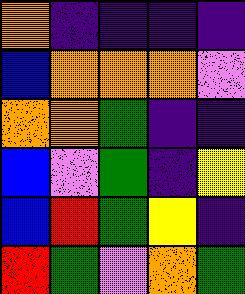[["orange", "indigo", "indigo", "indigo", "indigo"], ["blue", "orange", "orange", "orange", "violet"], ["orange", "orange", "green", "indigo", "indigo"], ["blue", "violet", "green", "indigo", "yellow"], ["blue", "red", "green", "yellow", "indigo"], ["red", "green", "violet", "orange", "green"]]